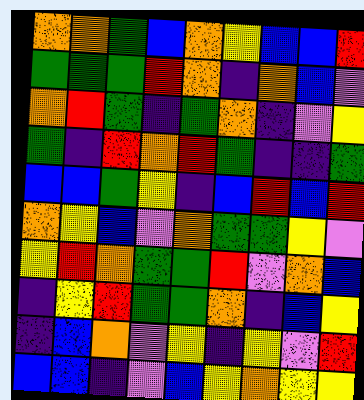[["orange", "orange", "green", "blue", "orange", "yellow", "blue", "blue", "red"], ["green", "green", "green", "red", "orange", "indigo", "orange", "blue", "violet"], ["orange", "red", "green", "indigo", "green", "orange", "indigo", "violet", "yellow"], ["green", "indigo", "red", "orange", "red", "green", "indigo", "indigo", "green"], ["blue", "blue", "green", "yellow", "indigo", "blue", "red", "blue", "red"], ["orange", "yellow", "blue", "violet", "orange", "green", "green", "yellow", "violet"], ["yellow", "red", "orange", "green", "green", "red", "violet", "orange", "blue"], ["indigo", "yellow", "red", "green", "green", "orange", "indigo", "blue", "yellow"], ["indigo", "blue", "orange", "violet", "yellow", "indigo", "yellow", "violet", "red"], ["blue", "blue", "indigo", "violet", "blue", "yellow", "orange", "yellow", "yellow"]]